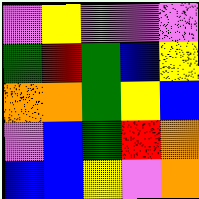[["violet", "yellow", "violet", "violet", "violet"], ["green", "red", "green", "blue", "yellow"], ["orange", "orange", "green", "yellow", "blue"], ["violet", "blue", "green", "red", "orange"], ["blue", "blue", "yellow", "violet", "orange"]]